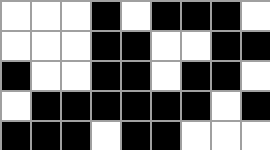[["white", "white", "white", "black", "white", "black", "black", "black", "white"], ["white", "white", "white", "black", "black", "white", "white", "black", "black"], ["black", "white", "white", "black", "black", "white", "black", "black", "white"], ["white", "black", "black", "black", "black", "black", "black", "white", "black"], ["black", "black", "black", "white", "black", "black", "white", "white", "white"]]